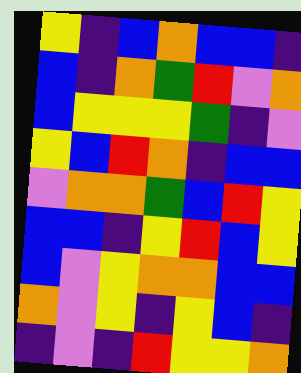[["yellow", "indigo", "blue", "orange", "blue", "blue", "indigo"], ["blue", "indigo", "orange", "green", "red", "violet", "orange"], ["blue", "yellow", "yellow", "yellow", "green", "indigo", "violet"], ["yellow", "blue", "red", "orange", "indigo", "blue", "blue"], ["violet", "orange", "orange", "green", "blue", "red", "yellow"], ["blue", "blue", "indigo", "yellow", "red", "blue", "yellow"], ["blue", "violet", "yellow", "orange", "orange", "blue", "blue"], ["orange", "violet", "yellow", "indigo", "yellow", "blue", "indigo"], ["indigo", "violet", "indigo", "red", "yellow", "yellow", "orange"]]